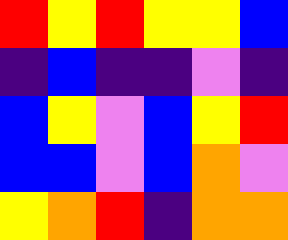[["red", "yellow", "red", "yellow", "yellow", "blue"], ["indigo", "blue", "indigo", "indigo", "violet", "indigo"], ["blue", "yellow", "violet", "blue", "yellow", "red"], ["blue", "blue", "violet", "blue", "orange", "violet"], ["yellow", "orange", "red", "indigo", "orange", "orange"]]